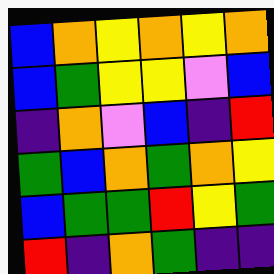[["blue", "orange", "yellow", "orange", "yellow", "orange"], ["blue", "green", "yellow", "yellow", "violet", "blue"], ["indigo", "orange", "violet", "blue", "indigo", "red"], ["green", "blue", "orange", "green", "orange", "yellow"], ["blue", "green", "green", "red", "yellow", "green"], ["red", "indigo", "orange", "green", "indigo", "indigo"]]